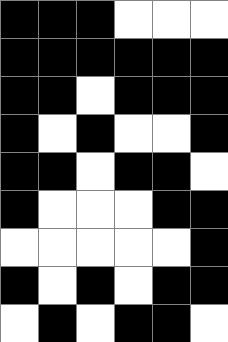[["black", "black", "black", "white", "white", "white"], ["black", "black", "black", "black", "black", "black"], ["black", "black", "white", "black", "black", "black"], ["black", "white", "black", "white", "white", "black"], ["black", "black", "white", "black", "black", "white"], ["black", "white", "white", "white", "black", "black"], ["white", "white", "white", "white", "white", "black"], ["black", "white", "black", "white", "black", "black"], ["white", "black", "white", "black", "black", "white"]]